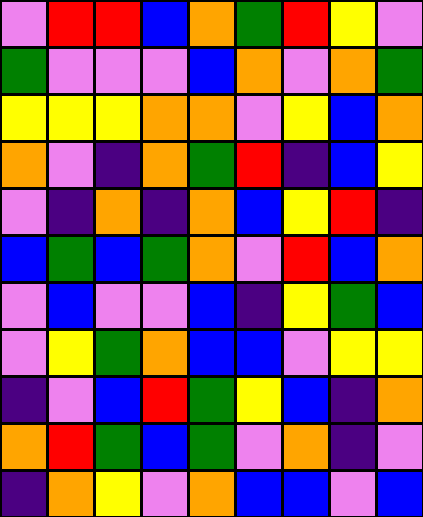[["violet", "red", "red", "blue", "orange", "green", "red", "yellow", "violet"], ["green", "violet", "violet", "violet", "blue", "orange", "violet", "orange", "green"], ["yellow", "yellow", "yellow", "orange", "orange", "violet", "yellow", "blue", "orange"], ["orange", "violet", "indigo", "orange", "green", "red", "indigo", "blue", "yellow"], ["violet", "indigo", "orange", "indigo", "orange", "blue", "yellow", "red", "indigo"], ["blue", "green", "blue", "green", "orange", "violet", "red", "blue", "orange"], ["violet", "blue", "violet", "violet", "blue", "indigo", "yellow", "green", "blue"], ["violet", "yellow", "green", "orange", "blue", "blue", "violet", "yellow", "yellow"], ["indigo", "violet", "blue", "red", "green", "yellow", "blue", "indigo", "orange"], ["orange", "red", "green", "blue", "green", "violet", "orange", "indigo", "violet"], ["indigo", "orange", "yellow", "violet", "orange", "blue", "blue", "violet", "blue"]]